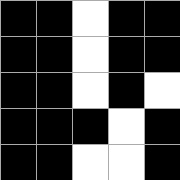[["black", "black", "white", "black", "black"], ["black", "black", "white", "black", "black"], ["black", "black", "white", "black", "white"], ["black", "black", "black", "white", "black"], ["black", "black", "white", "white", "black"]]